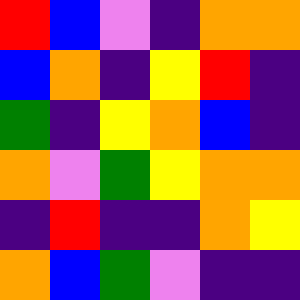[["red", "blue", "violet", "indigo", "orange", "orange"], ["blue", "orange", "indigo", "yellow", "red", "indigo"], ["green", "indigo", "yellow", "orange", "blue", "indigo"], ["orange", "violet", "green", "yellow", "orange", "orange"], ["indigo", "red", "indigo", "indigo", "orange", "yellow"], ["orange", "blue", "green", "violet", "indigo", "indigo"]]